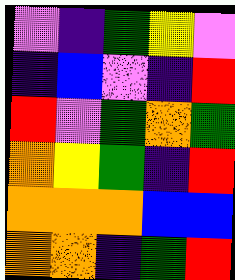[["violet", "indigo", "green", "yellow", "violet"], ["indigo", "blue", "violet", "indigo", "red"], ["red", "violet", "green", "orange", "green"], ["orange", "yellow", "green", "indigo", "red"], ["orange", "orange", "orange", "blue", "blue"], ["orange", "orange", "indigo", "green", "red"]]